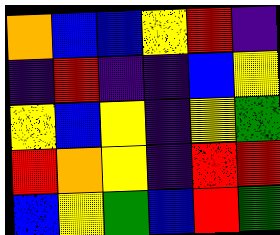[["orange", "blue", "blue", "yellow", "red", "indigo"], ["indigo", "red", "indigo", "indigo", "blue", "yellow"], ["yellow", "blue", "yellow", "indigo", "yellow", "green"], ["red", "orange", "yellow", "indigo", "red", "red"], ["blue", "yellow", "green", "blue", "red", "green"]]